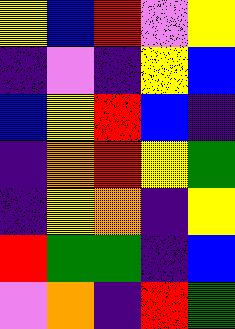[["yellow", "blue", "red", "violet", "yellow"], ["indigo", "violet", "indigo", "yellow", "blue"], ["blue", "yellow", "red", "blue", "indigo"], ["indigo", "orange", "red", "yellow", "green"], ["indigo", "yellow", "orange", "indigo", "yellow"], ["red", "green", "green", "indigo", "blue"], ["violet", "orange", "indigo", "red", "green"]]